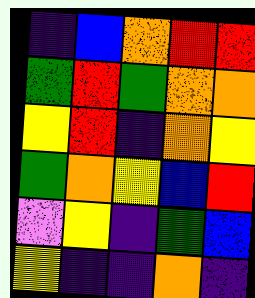[["indigo", "blue", "orange", "red", "red"], ["green", "red", "green", "orange", "orange"], ["yellow", "red", "indigo", "orange", "yellow"], ["green", "orange", "yellow", "blue", "red"], ["violet", "yellow", "indigo", "green", "blue"], ["yellow", "indigo", "indigo", "orange", "indigo"]]